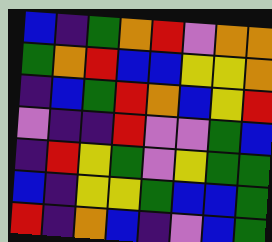[["blue", "indigo", "green", "orange", "red", "violet", "orange", "orange"], ["green", "orange", "red", "blue", "blue", "yellow", "yellow", "orange"], ["indigo", "blue", "green", "red", "orange", "blue", "yellow", "red"], ["violet", "indigo", "indigo", "red", "violet", "violet", "green", "blue"], ["indigo", "red", "yellow", "green", "violet", "yellow", "green", "green"], ["blue", "indigo", "yellow", "yellow", "green", "blue", "blue", "green"], ["red", "indigo", "orange", "blue", "indigo", "violet", "blue", "green"]]